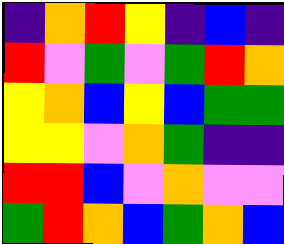[["indigo", "orange", "red", "yellow", "indigo", "blue", "indigo"], ["red", "violet", "green", "violet", "green", "red", "orange"], ["yellow", "orange", "blue", "yellow", "blue", "green", "green"], ["yellow", "yellow", "violet", "orange", "green", "indigo", "indigo"], ["red", "red", "blue", "violet", "orange", "violet", "violet"], ["green", "red", "orange", "blue", "green", "orange", "blue"]]